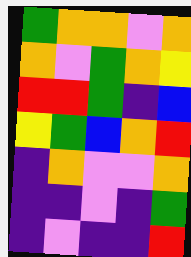[["green", "orange", "orange", "violet", "orange"], ["orange", "violet", "green", "orange", "yellow"], ["red", "red", "green", "indigo", "blue"], ["yellow", "green", "blue", "orange", "red"], ["indigo", "orange", "violet", "violet", "orange"], ["indigo", "indigo", "violet", "indigo", "green"], ["indigo", "violet", "indigo", "indigo", "red"]]